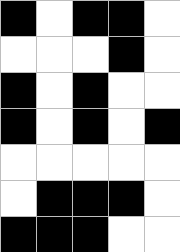[["black", "white", "black", "black", "white"], ["white", "white", "white", "black", "white"], ["black", "white", "black", "white", "white"], ["black", "white", "black", "white", "black"], ["white", "white", "white", "white", "white"], ["white", "black", "black", "black", "white"], ["black", "black", "black", "white", "white"]]